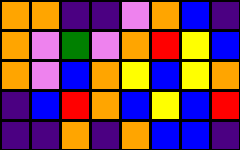[["orange", "orange", "indigo", "indigo", "violet", "orange", "blue", "indigo"], ["orange", "violet", "green", "violet", "orange", "red", "yellow", "blue"], ["orange", "violet", "blue", "orange", "yellow", "blue", "yellow", "orange"], ["indigo", "blue", "red", "orange", "blue", "yellow", "blue", "red"], ["indigo", "indigo", "orange", "indigo", "orange", "blue", "blue", "indigo"]]